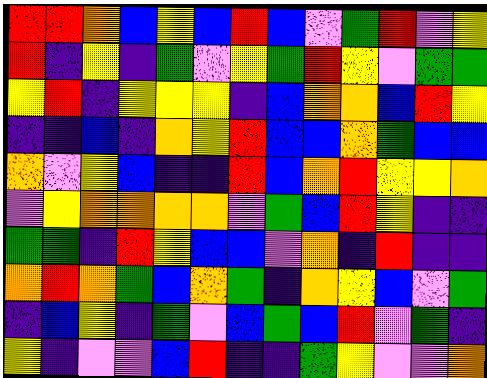[["red", "red", "orange", "blue", "yellow", "blue", "red", "blue", "violet", "green", "red", "violet", "yellow"], ["red", "indigo", "yellow", "indigo", "green", "violet", "yellow", "green", "red", "yellow", "violet", "green", "green"], ["yellow", "red", "indigo", "yellow", "yellow", "yellow", "indigo", "blue", "orange", "orange", "blue", "red", "yellow"], ["indigo", "indigo", "blue", "indigo", "orange", "yellow", "red", "blue", "blue", "orange", "green", "blue", "blue"], ["orange", "violet", "yellow", "blue", "indigo", "indigo", "red", "blue", "orange", "red", "yellow", "yellow", "orange"], ["violet", "yellow", "orange", "orange", "orange", "orange", "violet", "green", "blue", "red", "yellow", "indigo", "indigo"], ["green", "green", "indigo", "red", "yellow", "blue", "blue", "violet", "orange", "indigo", "red", "indigo", "indigo"], ["orange", "red", "orange", "green", "blue", "orange", "green", "indigo", "orange", "yellow", "blue", "violet", "green"], ["indigo", "blue", "yellow", "indigo", "green", "violet", "blue", "green", "blue", "red", "violet", "green", "indigo"], ["yellow", "indigo", "violet", "violet", "blue", "red", "indigo", "indigo", "green", "yellow", "violet", "violet", "orange"]]